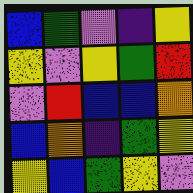[["blue", "green", "violet", "indigo", "yellow"], ["yellow", "violet", "yellow", "green", "red"], ["violet", "red", "blue", "blue", "orange"], ["blue", "orange", "indigo", "green", "yellow"], ["yellow", "blue", "green", "yellow", "violet"]]